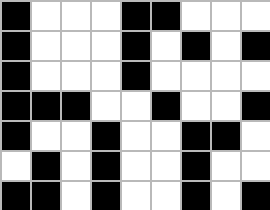[["black", "white", "white", "white", "black", "black", "white", "white", "white"], ["black", "white", "white", "white", "black", "white", "black", "white", "black"], ["black", "white", "white", "white", "black", "white", "white", "white", "white"], ["black", "black", "black", "white", "white", "black", "white", "white", "black"], ["black", "white", "white", "black", "white", "white", "black", "black", "white"], ["white", "black", "white", "black", "white", "white", "black", "white", "white"], ["black", "black", "white", "black", "white", "white", "black", "white", "black"]]